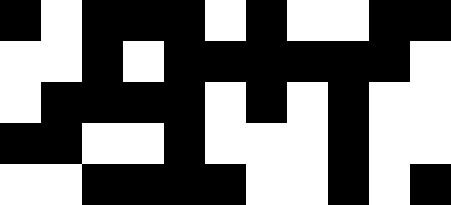[["black", "white", "black", "black", "black", "white", "black", "white", "white", "black", "black"], ["white", "white", "black", "white", "black", "black", "black", "black", "black", "black", "white"], ["white", "black", "black", "black", "black", "white", "black", "white", "black", "white", "white"], ["black", "black", "white", "white", "black", "white", "white", "white", "black", "white", "white"], ["white", "white", "black", "black", "black", "black", "white", "white", "black", "white", "black"]]